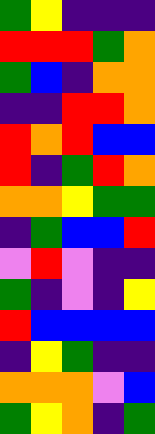[["green", "yellow", "indigo", "indigo", "indigo"], ["red", "red", "red", "green", "orange"], ["green", "blue", "indigo", "orange", "orange"], ["indigo", "indigo", "red", "red", "orange"], ["red", "orange", "red", "blue", "blue"], ["red", "indigo", "green", "red", "orange"], ["orange", "orange", "yellow", "green", "green"], ["indigo", "green", "blue", "blue", "red"], ["violet", "red", "violet", "indigo", "indigo"], ["green", "indigo", "violet", "indigo", "yellow"], ["red", "blue", "blue", "blue", "blue"], ["indigo", "yellow", "green", "indigo", "indigo"], ["orange", "orange", "orange", "violet", "blue"], ["green", "yellow", "orange", "indigo", "green"]]